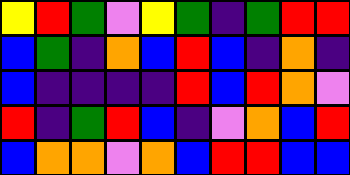[["yellow", "red", "green", "violet", "yellow", "green", "indigo", "green", "red", "red"], ["blue", "green", "indigo", "orange", "blue", "red", "blue", "indigo", "orange", "indigo"], ["blue", "indigo", "indigo", "indigo", "indigo", "red", "blue", "red", "orange", "violet"], ["red", "indigo", "green", "red", "blue", "indigo", "violet", "orange", "blue", "red"], ["blue", "orange", "orange", "violet", "orange", "blue", "red", "red", "blue", "blue"]]